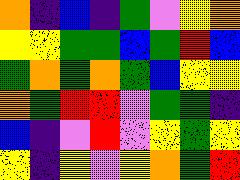[["orange", "indigo", "blue", "indigo", "green", "violet", "yellow", "orange"], ["yellow", "yellow", "green", "green", "blue", "green", "red", "blue"], ["green", "orange", "green", "orange", "green", "blue", "yellow", "yellow"], ["orange", "green", "red", "red", "violet", "green", "green", "indigo"], ["blue", "indigo", "violet", "red", "violet", "yellow", "green", "yellow"], ["yellow", "indigo", "yellow", "violet", "yellow", "orange", "green", "red"]]